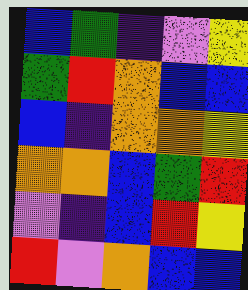[["blue", "green", "indigo", "violet", "yellow"], ["green", "red", "orange", "blue", "blue"], ["blue", "indigo", "orange", "orange", "yellow"], ["orange", "orange", "blue", "green", "red"], ["violet", "indigo", "blue", "red", "yellow"], ["red", "violet", "orange", "blue", "blue"]]